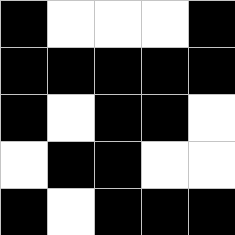[["black", "white", "white", "white", "black"], ["black", "black", "black", "black", "black"], ["black", "white", "black", "black", "white"], ["white", "black", "black", "white", "white"], ["black", "white", "black", "black", "black"]]